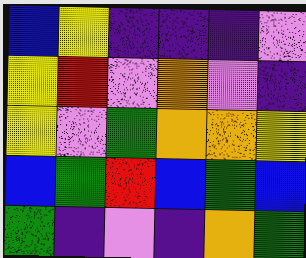[["blue", "yellow", "indigo", "indigo", "indigo", "violet"], ["yellow", "red", "violet", "orange", "violet", "indigo"], ["yellow", "violet", "green", "orange", "orange", "yellow"], ["blue", "green", "red", "blue", "green", "blue"], ["green", "indigo", "violet", "indigo", "orange", "green"]]